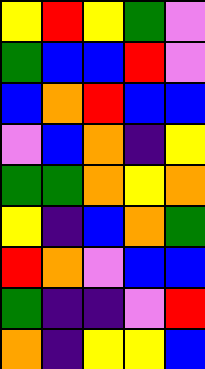[["yellow", "red", "yellow", "green", "violet"], ["green", "blue", "blue", "red", "violet"], ["blue", "orange", "red", "blue", "blue"], ["violet", "blue", "orange", "indigo", "yellow"], ["green", "green", "orange", "yellow", "orange"], ["yellow", "indigo", "blue", "orange", "green"], ["red", "orange", "violet", "blue", "blue"], ["green", "indigo", "indigo", "violet", "red"], ["orange", "indigo", "yellow", "yellow", "blue"]]